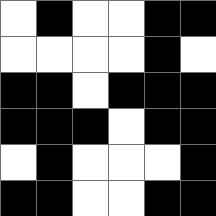[["white", "black", "white", "white", "black", "black"], ["white", "white", "white", "white", "black", "white"], ["black", "black", "white", "black", "black", "black"], ["black", "black", "black", "white", "black", "black"], ["white", "black", "white", "white", "white", "black"], ["black", "black", "white", "white", "black", "black"]]